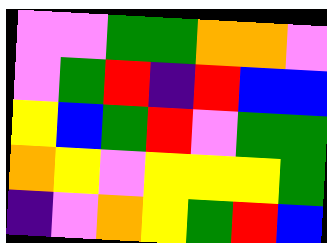[["violet", "violet", "green", "green", "orange", "orange", "violet"], ["violet", "green", "red", "indigo", "red", "blue", "blue"], ["yellow", "blue", "green", "red", "violet", "green", "green"], ["orange", "yellow", "violet", "yellow", "yellow", "yellow", "green"], ["indigo", "violet", "orange", "yellow", "green", "red", "blue"]]